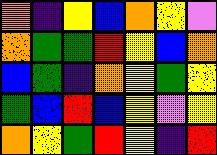[["orange", "indigo", "yellow", "blue", "orange", "yellow", "violet"], ["orange", "green", "green", "red", "yellow", "blue", "orange"], ["blue", "green", "indigo", "orange", "yellow", "green", "yellow"], ["green", "blue", "red", "blue", "yellow", "violet", "yellow"], ["orange", "yellow", "green", "red", "yellow", "indigo", "red"]]